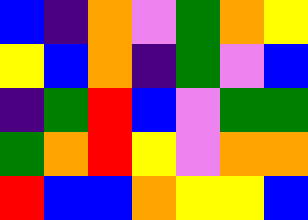[["blue", "indigo", "orange", "violet", "green", "orange", "yellow"], ["yellow", "blue", "orange", "indigo", "green", "violet", "blue"], ["indigo", "green", "red", "blue", "violet", "green", "green"], ["green", "orange", "red", "yellow", "violet", "orange", "orange"], ["red", "blue", "blue", "orange", "yellow", "yellow", "blue"]]